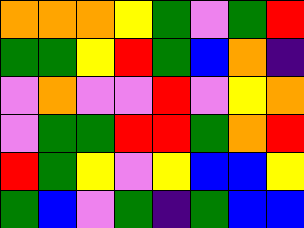[["orange", "orange", "orange", "yellow", "green", "violet", "green", "red"], ["green", "green", "yellow", "red", "green", "blue", "orange", "indigo"], ["violet", "orange", "violet", "violet", "red", "violet", "yellow", "orange"], ["violet", "green", "green", "red", "red", "green", "orange", "red"], ["red", "green", "yellow", "violet", "yellow", "blue", "blue", "yellow"], ["green", "blue", "violet", "green", "indigo", "green", "blue", "blue"]]